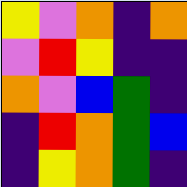[["yellow", "violet", "orange", "indigo", "orange"], ["violet", "red", "yellow", "indigo", "indigo"], ["orange", "violet", "blue", "green", "indigo"], ["indigo", "red", "orange", "green", "blue"], ["indigo", "yellow", "orange", "green", "indigo"]]